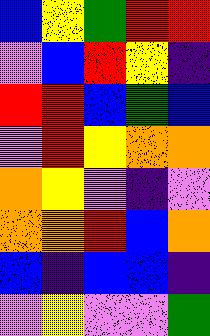[["blue", "yellow", "green", "red", "red"], ["violet", "blue", "red", "yellow", "indigo"], ["red", "red", "blue", "green", "blue"], ["violet", "red", "yellow", "orange", "orange"], ["orange", "yellow", "violet", "indigo", "violet"], ["orange", "orange", "red", "blue", "orange"], ["blue", "indigo", "blue", "blue", "indigo"], ["violet", "yellow", "violet", "violet", "green"]]